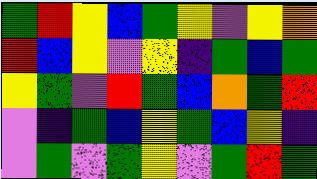[["green", "red", "yellow", "blue", "green", "yellow", "violet", "yellow", "orange"], ["red", "blue", "yellow", "violet", "yellow", "indigo", "green", "blue", "green"], ["yellow", "green", "violet", "red", "green", "blue", "orange", "green", "red"], ["violet", "indigo", "green", "blue", "yellow", "green", "blue", "yellow", "indigo"], ["violet", "green", "violet", "green", "yellow", "violet", "green", "red", "green"]]